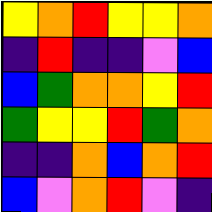[["yellow", "orange", "red", "yellow", "yellow", "orange"], ["indigo", "red", "indigo", "indigo", "violet", "blue"], ["blue", "green", "orange", "orange", "yellow", "red"], ["green", "yellow", "yellow", "red", "green", "orange"], ["indigo", "indigo", "orange", "blue", "orange", "red"], ["blue", "violet", "orange", "red", "violet", "indigo"]]